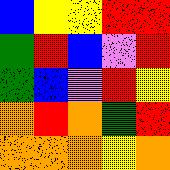[["blue", "yellow", "yellow", "red", "red"], ["green", "red", "blue", "violet", "red"], ["green", "blue", "violet", "red", "yellow"], ["orange", "red", "orange", "green", "red"], ["orange", "orange", "orange", "yellow", "orange"]]